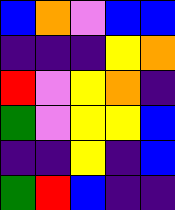[["blue", "orange", "violet", "blue", "blue"], ["indigo", "indigo", "indigo", "yellow", "orange"], ["red", "violet", "yellow", "orange", "indigo"], ["green", "violet", "yellow", "yellow", "blue"], ["indigo", "indigo", "yellow", "indigo", "blue"], ["green", "red", "blue", "indigo", "indigo"]]